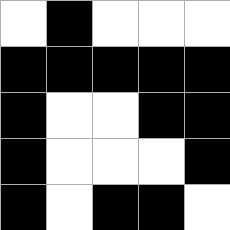[["white", "black", "white", "white", "white"], ["black", "black", "black", "black", "black"], ["black", "white", "white", "black", "black"], ["black", "white", "white", "white", "black"], ["black", "white", "black", "black", "white"]]